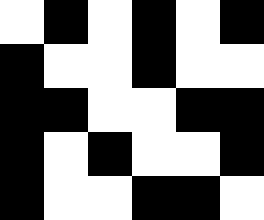[["white", "black", "white", "black", "white", "black"], ["black", "white", "white", "black", "white", "white"], ["black", "black", "white", "white", "black", "black"], ["black", "white", "black", "white", "white", "black"], ["black", "white", "white", "black", "black", "white"]]